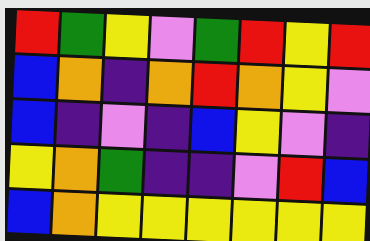[["red", "green", "yellow", "violet", "green", "red", "yellow", "red"], ["blue", "orange", "indigo", "orange", "red", "orange", "yellow", "violet"], ["blue", "indigo", "violet", "indigo", "blue", "yellow", "violet", "indigo"], ["yellow", "orange", "green", "indigo", "indigo", "violet", "red", "blue"], ["blue", "orange", "yellow", "yellow", "yellow", "yellow", "yellow", "yellow"]]